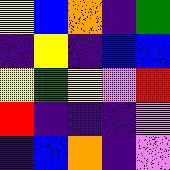[["yellow", "blue", "orange", "indigo", "green"], ["indigo", "yellow", "indigo", "blue", "blue"], ["yellow", "green", "yellow", "violet", "red"], ["red", "indigo", "indigo", "indigo", "violet"], ["indigo", "blue", "orange", "indigo", "violet"]]